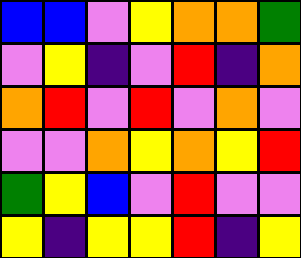[["blue", "blue", "violet", "yellow", "orange", "orange", "green"], ["violet", "yellow", "indigo", "violet", "red", "indigo", "orange"], ["orange", "red", "violet", "red", "violet", "orange", "violet"], ["violet", "violet", "orange", "yellow", "orange", "yellow", "red"], ["green", "yellow", "blue", "violet", "red", "violet", "violet"], ["yellow", "indigo", "yellow", "yellow", "red", "indigo", "yellow"]]